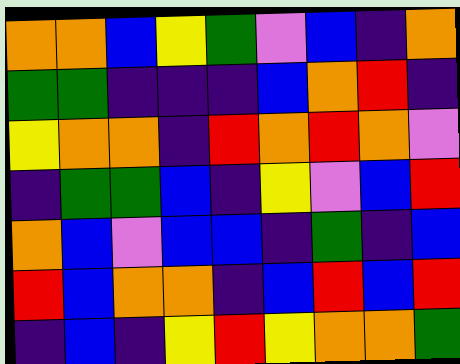[["orange", "orange", "blue", "yellow", "green", "violet", "blue", "indigo", "orange"], ["green", "green", "indigo", "indigo", "indigo", "blue", "orange", "red", "indigo"], ["yellow", "orange", "orange", "indigo", "red", "orange", "red", "orange", "violet"], ["indigo", "green", "green", "blue", "indigo", "yellow", "violet", "blue", "red"], ["orange", "blue", "violet", "blue", "blue", "indigo", "green", "indigo", "blue"], ["red", "blue", "orange", "orange", "indigo", "blue", "red", "blue", "red"], ["indigo", "blue", "indigo", "yellow", "red", "yellow", "orange", "orange", "green"]]